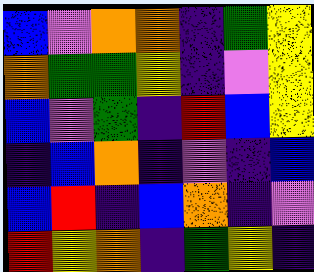[["blue", "violet", "orange", "orange", "indigo", "green", "yellow"], ["orange", "green", "green", "yellow", "indigo", "violet", "yellow"], ["blue", "violet", "green", "indigo", "red", "blue", "yellow"], ["indigo", "blue", "orange", "indigo", "violet", "indigo", "blue"], ["blue", "red", "indigo", "blue", "orange", "indigo", "violet"], ["red", "yellow", "orange", "indigo", "green", "yellow", "indigo"]]